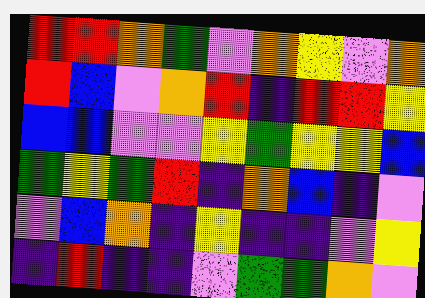[["red", "red", "orange", "green", "violet", "orange", "yellow", "violet", "orange"], ["red", "blue", "violet", "orange", "red", "indigo", "red", "red", "yellow"], ["blue", "blue", "violet", "violet", "yellow", "green", "yellow", "yellow", "blue"], ["green", "yellow", "green", "red", "indigo", "orange", "blue", "indigo", "violet"], ["violet", "blue", "orange", "indigo", "yellow", "indigo", "indigo", "violet", "yellow"], ["indigo", "red", "indigo", "indigo", "violet", "green", "green", "orange", "violet"]]